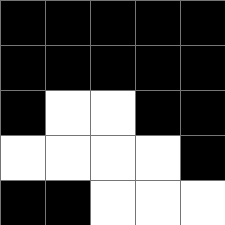[["black", "black", "black", "black", "black"], ["black", "black", "black", "black", "black"], ["black", "white", "white", "black", "black"], ["white", "white", "white", "white", "black"], ["black", "black", "white", "white", "white"]]